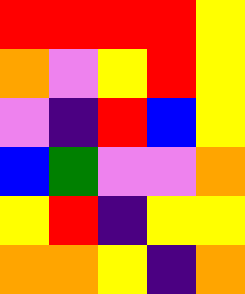[["red", "red", "red", "red", "yellow"], ["orange", "violet", "yellow", "red", "yellow"], ["violet", "indigo", "red", "blue", "yellow"], ["blue", "green", "violet", "violet", "orange"], ["yellow", "red", "indigo", "yellow", "yellow"], ["orange", "orange", "yellow", "indigo", "orange"]]